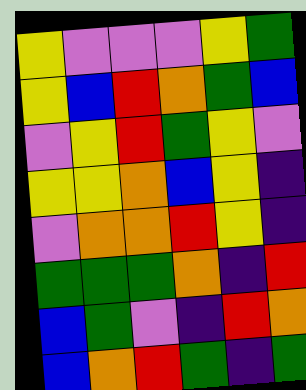[["yellow", "violet", "violet", "violet", "yellow", "green"], ["yellow", "blue", "red", "orange", "green", "blue"], ["violet", "yellow", "red", "green", "yellow", "violet"], ["yellow", "yellow", "orange", "blue", "yellow", "indigo"], ["violet", "orange", "orange", "red", "yellow", "indigo"], ["green", "green", "green", "orange", "indigo", "red"], ["blue", "green", "violet", "indigo", "red", "orange"], ["blue", "orange", "red", "green", "indigo", "green"]]